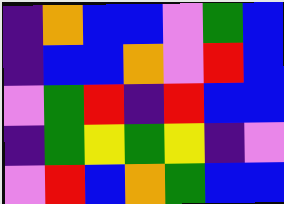[["indigo", "orange", "blue", "blue", "violet", "green", "blue"], ["indigo", "blue", "blue", "orange", "violet", "red", "blue"], ["violet", "green", "red", "indigo", "red", "blue", "blue"], ["indigo", "green", "yellow", "green", "yellow", "indigo", "violet"], ["violet", "red", "blue", "orange", "green", "blue", "blue"]]